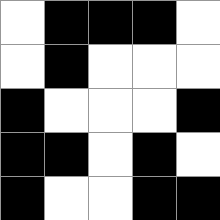[["white", "black", "black", "black", "white"], ["white", "black", "white", "white", "white"], ["black", "white", "white", "white", "black"], ["black", "black", "white", "black", "white"], ["black", "white", "white", "black", "black"]]